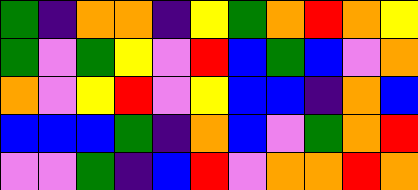[["green", "indigo", "orange", "orange", "indigo", "yellow", "green", "orange", "red", "orange", "yellow"], ["green", "violet", "green", "yellow", "violet", "red", "blue", "green", "blue", "violet", "orange"], ["orange", "violet", "yellow", "red", "violet", "yellow", "blue", "blue", "indigo", "orange", "blue"], ["blue", "blue", "blue", "green", "indigo", "orange", "blue", "violet", "green", "orange", "red"], ["violet", "violet", "green", "indigo", "blue", "red", "violet", "orange", "orange", "red", "orange"]]